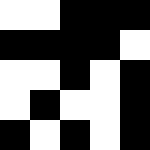[["white", "white", "black", "black", "black"], ["black", "black", "black", "black", "white"], ["white", "white", "black", "white", "black"], ["white", "black", "white", "white", "black"], ["black", "white", "black", "white", "black"]]